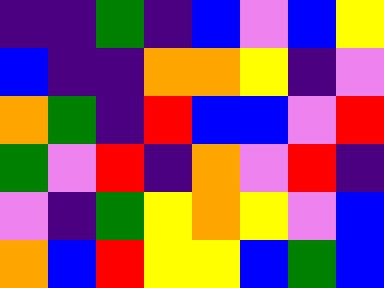[["indigo", "indigo", "green", "indigo", "blue", "violet", "blue", "yellow"], ["blue", "indigo", "indigo", "orange", "orange", "yellow", "indigo", "violet"], ["orange", "green", "indigo", "red", "blue", "blue", "violet", "red"], ["green", "violet", "red", "indigo", "orange", "violet", "red", "indigo"], ["violet", "indigo", "green", "yellow", "orange", "yellow", "violet", "blue"], ["orange", "blue", "red", "yellow", "yellow", "blue", "green", "blue"]]